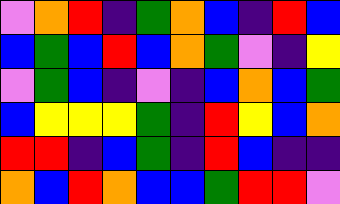[["violet", "orange", "red", "indigo", "green", "orange", "blue", "indigo", "red", "blue"], ["blue", "green", "blue", "red", "blue", "orange", "green", "violet", "indigo", "yellow"], ["violet", "green", "blue", "indigo", "violet", "indigo", "blue", "orange", "blue", "green"], ["blue", "yellow", "yellow", "yellow", "green", "indigo", "red", "yellow", "blue", "orange"], ["red", "red", "indigo", "blue", "green", "indigo", "red", "blue", "indigo", "indigo"], ["orange", "blue", "red", "orange", "blue", "blue", "green", "red", "red", "violet"]]